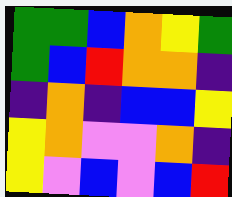[["green", "green", "blue", "orange", "yellow", "green"], ["green", "blue", "red", "orange", "orange", "indigo"], ["indigo", "orange", "indigo", "blue", "blue", "yellow"], ["yellow", "orange", "violet", "violet", "orange", "indigo"], ["yellow", "violet", "blue", "violet", "blue", "red"]]